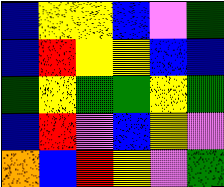[["blue", "yellow", "yellow", "blue", "violet", "green"], ["blue", "red", "yellow", "yellow", "blue", "blue"], ["green", "yellow", "green", "green", "yellow", "green"], ["blue", "red", "violet", "blue", "yellow", "violet"], ["orange", "blue", "red", "yellow", "violet", "green"]]